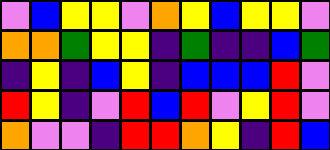[["violet", "blue", "yellow", "yellow", "violet", "orange", "yellow", "blue", "yellow", "yellow", "violet"], ["orange", "orange", "green", "yellow", "yellow", "indigo", "green", "indigo", "indigo", "blue", "green"], ["indigo", "yellow", "indigo", "blue", "yellow", "indigo", "blue", "blue", "blue", "red", "violet"], ["red", "yellow", "indigo", "violet", "red", "blue", "red", "violet", "yellow", "red", "violet"], ["orange", "violet", "violet", "indigo", "red", "red", "orange", "yellow", "indigo", "red", "blue"]]